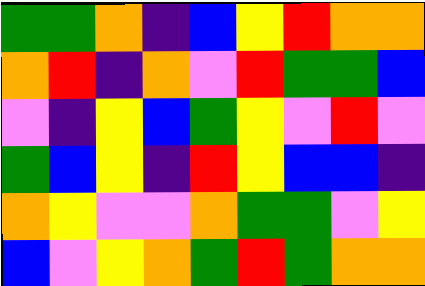[["green", "green", "orange", "indigo", "blue", "yellow", "red", "orange", "orange"], ["orange", "red", "indigo", "orange", "violet", "red", "green", "green", "blue"], ["violet", "indigo", "yellow", "blue", "green", "yellow", "violet", "red", "violet"], ["green", "blue", "yellow", "indigo", "red", "yellow", "blue", "blue", "indigo"], ["orange", "yellow", "violet", "violet", "orange", "green", "green", "violet", "yellow"], ["blue", "violet", "yellow", "orange", "green", "red", "green", "orange", "orange"]]